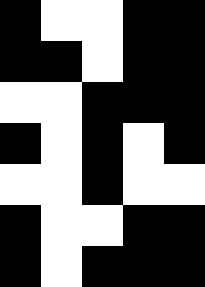[["black", "white", "white", "black", "black"], ["black", "black", "white", "black", "black"], ["white", "white", "black", "black", "black"], ["black", "white", "black", "white", "black"], ["white", "white", "black", "white", "white"], ["black", "white", "white", "black", "black"], ["black", "white", "black", "black", "black"]]